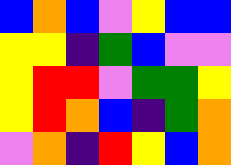[["blue", "orange", "blue", "violet", "yellow", "blue", "blue"], ["yellow", "yellow", "indigo", "green", "blue", "violet", "violet"], ["yellow", "red", "red", "violet", "green", "green", "yellow"], ["yellow", "red", "orange", "blue", "indigo", "green", "orange"], ["violet", "orange", "indigo", "red", "yellow", "blue", "orange"]]